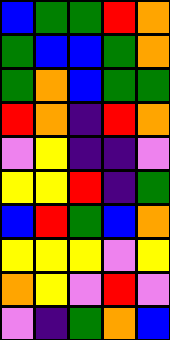[["blue", "green", "green", "red", "orange"], ["green", "blue", "blue", "green", "orange"], ["green", "orange", "blue", "green", "green"], ["red", "orange", "indigo", "red", "orange"], ["violet", "yellow", "indigo", "indigo", "violet"], ["yellow", "yellow", "red", "indigo", "green"], ["blue", "red", "green", "blue", "orange"], ["yellow", "yellow", "yellow", "violet", "yellow"], ["orange", "yellow", "violet", "red", "violet"], ["violet", "indigo", "green", "orange", "blue"]]